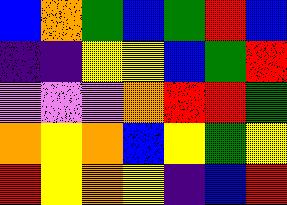[["blue", "orange", "green", "blue", "green", "red", "blue"], ["indigo", "indigo", "yellow", "yellow", "blue", "green", "red"], ["violet", "violet", "violet", "orange", "red", "red", "green"], ["orange", "yellow", "orange", "blue", "yellow", "green", "yellow"], ["red", "yellow", "orange", "yellow", "indigo", "blue", "red"]]